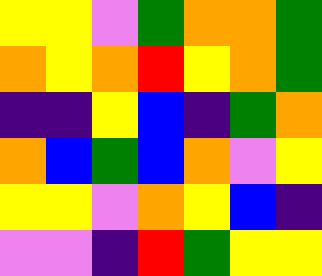[["yellow", "yellow", "violet", "green", "orange", "orange", "green"], ["orange", "yellow", "orange", "red", "yellow", "orange", "green"], ["indigo", "indigo", "yellow", "blue", "indigo", "green", "orange"], ["orange", "blue", "green", "blue", "orange", "violet", "yellow"], ["yellow", "yellow", "violet", "orange", "yellow", "blue", "indigo"], ["violet", "violet", "indigo", "red", "green", "yellow", "yellow"]]